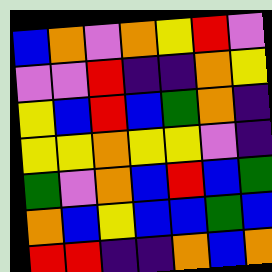[["blue", "orange", "violet", "orange", "yellow", "red", "violet"], ["violet", "violet", "red", "indigo", "indigo", "orange", "yellow"], ["yellow", "blue", "red", "blue", "green", "orange", "indigo"], ["yellow", "yellow", "orange", "yellow", "yellow", "violet", "indigo"], ["green", "violet", "orange", "blue", "red", "blue", "green"], ["orange", "blue", "yellow", "blue", "blue", "green", "blue"], ["red", "red", "indigo", "indigo", "orange", "blue", "orange"]]